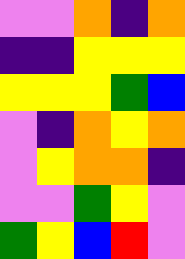[["violet", "violet", "orange", "indigo", "orange"], ["indigo", "indigo", "yellow", "yellow", "yellow"], ["yellow", "yellow", "yellow", "green", "blue"], ["violet", "indigo", "orange", "yellow", "orange"], ["violet", "yellow", "orange", "orange", "indigo"], ["violet", "violet", "green", "yellow", "violet"], ["green", "yellow", "blue", "red", "violet"]]